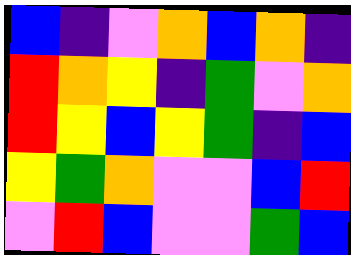[["blue", "indigo", "violet", "orange", "blue", "orange", "indigo"], ["red", "orange", "yellow", "indigo", "green", "violet", "orange"], ["red", "yellow", "blue", "yellow", "green", "indigo", "blue"], ["yellow", "green", "orange", "violet", "violet", "blue", "red"], ["violet", "red", "blue", "violet", "violet", "green", "blue"]]